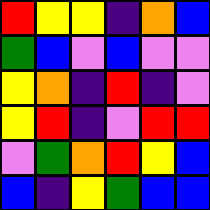[["red", "yellow", "yellow", "indigo", "orange", "blue"], ["green", "blue", "violet", "blue", "violet", "violet"], ["yellow", "orange", "indigo", "red", "indigo", "violet"], ["yellow", "red", "indigo", "violet", "red", "red"], ["violet", "green", "orange", "red", "yellow", "blue"], ["blue", "indigo", "yellow", "green", "blue", "blue"]]